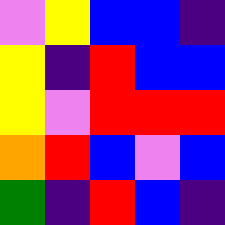[["violet", "yellow", "blue", "blue", "indigo"], ["yellow", "indigo", "red", "blue", "blue"], ["yellow", "violet", "red", "red", "red"], ["orange", "red", "blue", "violet", "blue"], ["green", "indigo", "red", "blue", "indigo"]]